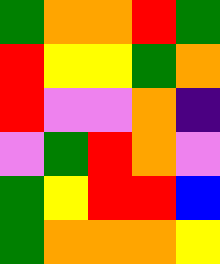[["green", "orange", "orange", "red", "green"], ["red", "yellow", "yellow", "green", "orange"], ["red", "violet", "violet", "orange", "indigo"], ["violet", "green", "red", "orange", "violet"], ["green", "yellow", "red", "red", "blue"], ["green", "orange", "orange", "orange", "yellow"]]